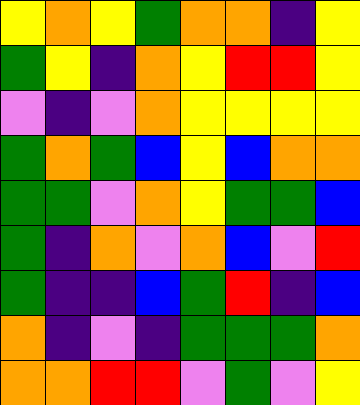[["yellow", "orange", "yellow", "green", "orange", "orange", "indigo", "yellow"], ["green", "yellow", "indigo", "orange", "yellow", "red", "red", "yellow"], ["violet", "indigo", "violet", "orange", "yellow", "yellow", "yellow", "yellow"], ["green", "orange", "green", "blue", "yellow", "blue", "orange", "orange"], ["green", "green", "violet", "orange", "yellow", "green", "green", "blue"], ["green", "indigo", "orange", "violet", "orange", "blue", "violet", "red"], ["green", "indigo", "indigo", "blue", "green", "red", "indigo", "blue"], ["orange", "indigo", "violet", "indigo", "green", "green", "green", "orange"], ["orange", "orange", "red", "red", "violet", "green", "violet", "yellow"]]